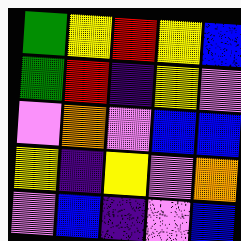[["green", "yellow", "red", "yellow", "blue"], ["green", "red", "indigo", "yellow", "violet"], ["violet", "orange", "violet", "blue", "blue"], ["yellow", "indigo", "yellow", "violet", "orange"], ["violet", "blue", "indigo", "violet", "blue"]]